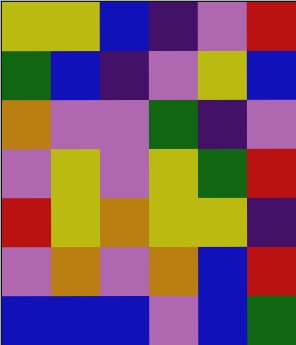[["yellow", "yellow", "blue", "indigo", "violet", "red"], ["green", "blue", "indigo", "violet", "yellow", "blue"], ["orange", "violet", "violet", "green", "indigo", "violet"], ["violet", "yellow", "violet", "yellow", "green", "red"], ["red", "yellow", "orange", "yellow", "yellow", "indigo"], ["violet", "orange", "violet", "orange", "blue", "red"], ["blue", "blue", "blue", "violet", "blue", "green"]]